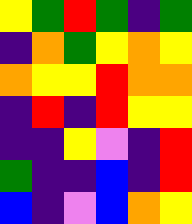[["yellow", "green", "red", "green", "indigo", "green"], ["indigo", "orange", "green", "yellow", "orange", "yellow"], ["orange", "yellow", "yellow", "red", "orange", "orange"], ["indigo", "red", "indigo", "red", "yellow", "yellow"], ["indigo", "indigo", "yellow", "violet", "indigo", "red"], ["green", "indigo", "indigo", "blue", "indigo", "red"], ["blue", "indigo", "violet", "blue", "orange", "yellow"]]